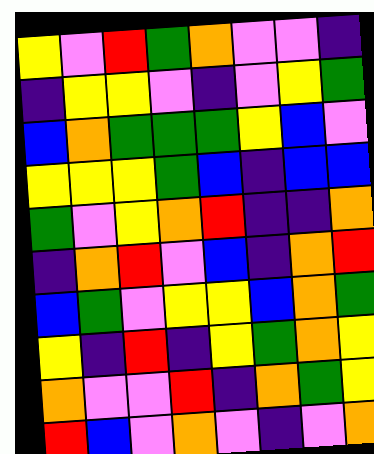[["yellow", "violet", "red", "green", "orange", "violet", "violet", "indigo"], ["indigo", "yellow", "yellow", "violet", "indigo", "violet", "yellow", "green"], ["blue", "orange", "green", "green", "green", "yellow", "blue", "violet"], ["yellow", "yellow", "yellow", "green", "blue", "indigo", "blue", "blue"], ["green", "violet", "yellow", "orange", "red", "indigo", "indigo", "orange"], ["indigo", "orange", "red", "violet", "blue", "indigo", "orange", "red"], ["blue", "green", "violet", "yellow", "yellow", "blue", "orange", "green"], ["yellow", "indigo", "red", "indigo", "yellow", "green", "orange", "yellow"], ["orange", "violet", "violet", "red", "indigo", "orange", "green", "yellow"], ["red", "blue", "violet", "orange", "violet", "indigo", "violet", "orange"]]